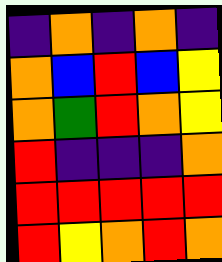[["indigo", "orange", "indigo", "orange", "indigo"], ["orange", "blue", "red", "blue", "yellow"], ["orange", "green", "red", "orange", "yellow"], ["red", "indigo", "indigo", "indigo", "orange"], ["red", "red", "red", "red", "red"], ["red", "yellow", "orange", "red", "orange"]]